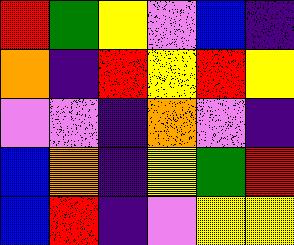[["red", "green", "yellow", "violet", "blue", "indigo"], ["orange", "indigo", "red", "yellow", "red", "yellow"], ["violet", "violet", "indigo", "orange", "violet", "indigo"], ["blue", "orange", "indigo", "yellow", "green", "red"], ["blue", "red", "indigo", "violet", "yellow", "yellow"]]